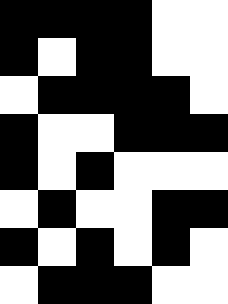[["black", "black", "black", "black", "white", "white"], ["black", "white", "black", "black", "white", "white"], ["white", "black", "black", "black", "black", "white"], ["black", "white", "white", "black", "black", "black"], ["black", "white", "black", "white", "white", "white"], ["white", "black", "white", "white", "black", "black"], ["black", "white", "black", "white", "black", "white"], ["white", "black", "black", "black", "white", "white"]]